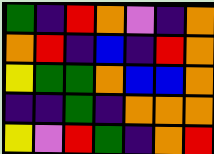[["green", "indigo", "red", "orange", "violet", "indigo", "orange"], ["orange", "red", "indigo", "blue", "indigo", "red", "orange"], ["yellow", "green", "green", "orange", "blue", "blue", "orange"], ["indigo", "indigo", "green", "indigo", "orange", "orange", "orange"], ["yellow", "violet", "red", "green", "indigo", "orange", "red"]]